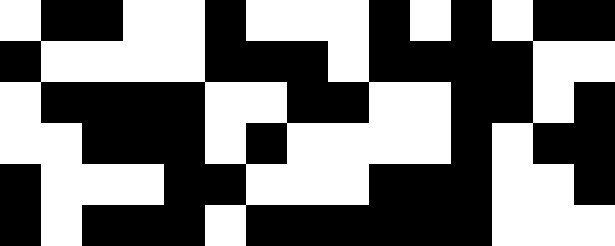[["white", "black", "black", "white", "white", "black", "white", "white", "white", "black", "white", "black", "white", "black", "black"], ["black", "white", "white", "white", "white", "black", "black", "black", "white", "black", "black", "black", "black", "white", "white"], ["white", "black", "black", "black", "black", "white", "white", "black", "black", "white", "white", "black", "black", "white", "black"], ["white", "white", "black", "black", "black", "white", "black", "white", "white", "white", "white", "black", "white", "black", "black"], ["black", "white", "white", "white", "black", "black", "white", "white", "white", "black", "black", "black", "white", "white", "black"], ["black", "white", "black", "black", "black", "white", "black", "black", "black", "black", "black", "black", "white", "white", "white"]]